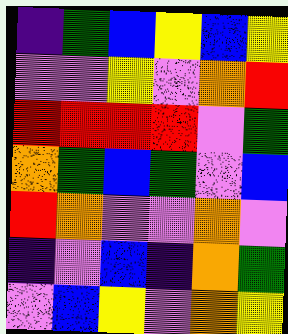[["indigo", "green", "blue", "yellow", "blue", "yellow"], ["violet", "violet", "yellow", "violet", "orange", "red"], ["red", "red", "red", "red", "violet", "green"], ["orange", "green", "blue", "green", "violet", "blue"], ["red", "orange", "violet", "violet", "orange", "violet"], ["indigo", "violet", "blue", "indigo", "orange", "green"], ["violet", "blue", "yellow", "violet", "orange", "yellow"]]